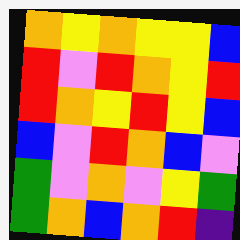[["orange", "yellow", "orange", "yellow", "yellow", "blue"], ["red", "violet", "red", "orange", "yellow", "red"], ["red", "orange", "yellow", "red", "yellow", "blue"], ["blue", "violet", "red", "orange", "blue", "violet"], ["green", "violet", "orange", "violet", "yellow", "green"], ["green", "orange", "blue", "orange", "red", "indigo"]]